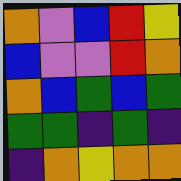[["orange", "violet", "blue", "red", "yellow"], ["blue", "violet", "violet", "red", "orange"], ["orange", "blue", "green", "blue", "green"], ["green", "green", "indigo", "green", "indigo"], ["indigo", "orange", "yellow", "orange", "orange"]]